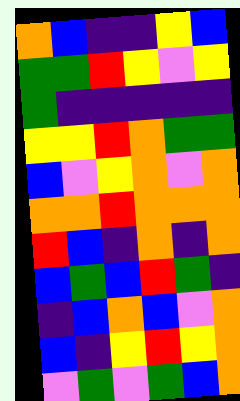[["orange", "blue", "indigo", "indigo", "yellow", "blue"], ["green", "green", "red", "yellow", "violet", "yellow"], ["green", "indigo", "indigo", "indigo", "indigo", "indigo"], ["yellow", "yellow", "red", "orange", "green", "green"], ["blue", "violet", "yellow", "orange", "violet", "orange"], ["orange", "orange", "red", "orange", "orange", "orange"], ["red", "blue", "indigo", "orange", "indigo", "orange"], ["blue", "green", "blue", "red", "green", "indigo"], ["indigo", "blue", "orange", "blue", "violet", "orange"], ["blue", "indigo", "yellow", "red", "yellow", "orange"], ["violet", "green", "violet", "green", "blue", "orange"]]